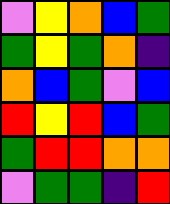[["violet", "yellow", "orange", "blue", "green"], ["green", "yellow", "green", "orange", "indigo"], ["orange", "blue", "green", "violet", "blue"], ["red", "yellow", "red", "blue", "green"], ["green", "red", "red", "orange", "orange"], ["violet", "green", "green", "indigo", "red"]]